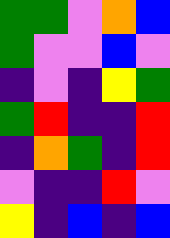[["green", "green", "violet", "orange", "blue"], ["green", "violet", "violet", "blue", "violet"], ["indigo", "violet", "indigo", "yellow", "green"], ["green", "red", "indigo", "indigo", "red"], ["indigo", "orange", "green", "indigo", "red"], ["violet", "indigo", "indigo", "red", "violet"], ["yellow", "indigo", "blue", "indigo", "blue"]]